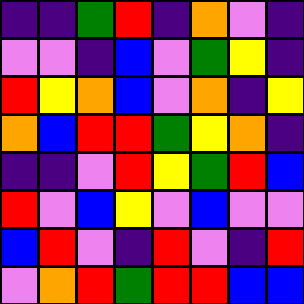[["indigo", "indigo", "green", "red", "indigo", "orange", "violet", "indigo"], ["violet", "violet", "indigo", "blue", "violet", "green", "yellow", "indigo"], ["red", "yellow", "orange", "blue", "violet", "orange", "indigo", "yellow"], ["orange", "blue", "red", "red", "green", "yellow", "orange", "indigo"], ["indigo", "indigo", "violet", "red", "yellow", "green", "red", "blue"], ["red", "violet", "blue", "yellow", "violet", "blue", "violet", "violet"], ["blue", "red", "violet", "indigo", "red", "violet", "indigo", "red"], ["violet", "orange", "red", "green", "red", "red", "blue", "blue"]]